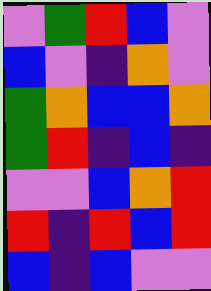[["violet", "green", "red", "blue", "violet"], ["blue", "violet", "indigo", "orange", "violet"], ["green", "orange", "blue", "blue", "orange"], ["green", "red", "indigo", "blue", "indigo"], ["violet", "violet", "blue", "orange", "red"], ["red", "indigo", "red", "blue", "red"], ["blue", "indigo", "blue", "violet", "violet"]]